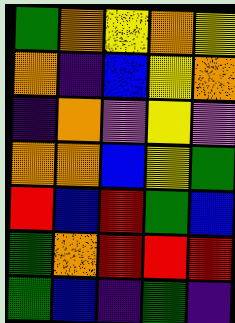[["green", "orange", "yellow", "orange", "yellow"], ["orange", "indigo", "blue", "yellow", "orange"], ["indigo", "orange", "violet", "yellow", "violet"], ["orange", "orange", "blue", "yellow", "green"], ["red", "blue", "red", "green", "blue"], ["green", "orange", "red", "red", "red"], ["green", "blue", "indigo", "green", "indigo"]]